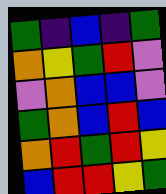[["green", "indigo", "blue", "indigo", "green"], ["orange", "yellow", "green", "red", "violet"], ["violet", "orange", "blue", "blue", "violet"], ["green", "orange", "blue", "red", "blue"], ["orange", "red", "green", "red", "yellow"], ["blue", "red", "red", "yellow", "green"]]